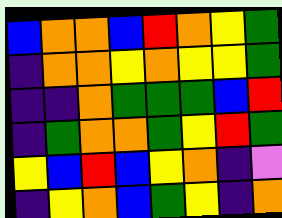[["blue", "orange", "orange", "blue", "red", "orange", "yellow", "green"], ["indigo", "orange", "orange", "yellow", "orange", "yellow", "yellow", "green"], ["indigo", "indigo", "orange", "green", "green", "green", "blue", "red"], ["indigo", "green", "orange", "orange", "green", "yellow", "red", "green"], ["yellow", "blue", "red", "blue", "yellow", "orange", "indigo", "violet"], ["indigo", "yellow", "orange", "blue", "green", "yellow", "indigo", "orange"]]